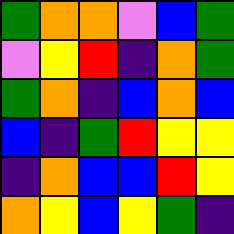[["green", "orange", "orange", "violet", "blue", "green"], ["violet", "yellow", "red", "indigo", "orange", "green"], ["green", "orange", "indigo", "blue", "orange", "blue"], ["blue", "indigo", "green", "red", "yellow", "yellow"], ["indigo", "orange", "blue", "blue", "red", "yellow"], ["orange", "yellow", "blue", "yellow", "green", "indigo"]]